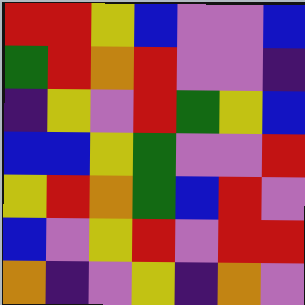[["red", "red", "yellow", "blue", "violet", "violet", "blue"], ["green", "red", "orange", "red", "violet", "violet", "indigo"], ["indigo", "yellow", "violet", "red", "green", "yellow", "blue"], ["blue", "blue", "yellow", "green", "violet", "violet", "red"], ["yellow", "red", "orange", "green", "blue", "red", "violet"], ["blue", "violet", "yellow", "red", "violet", "red", "red"], ["orange", "indigo", "violet", "yellow", "indigo", "orange", "violet"]]